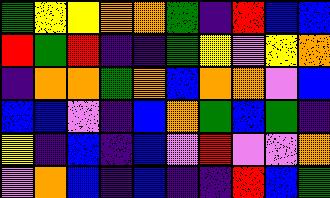[["green", "yellow", "yellow", "orange", "orange", "green", "indigo", "red", "blue", "blue"], ["red", "green", "red", "indigo", "indigo", "green", "yellow", "violet", "yellow", "orange"], ["indigo", "orange", "orange", "green", "orange", "blue", "orange", "orange", "violet", "blue"], ["blue", "blue", "violet", "indigo", "blue", "orange", "green", "blue", "green", "indigo"], ["yellow", "indigo", "blue", "indigo", "blue", "violet", "red", "violet", "violet", "orange"], ["violet", "orange", "blue", "indigo", "blue", "indigo", "indigo", "red", "blue", "green"]]